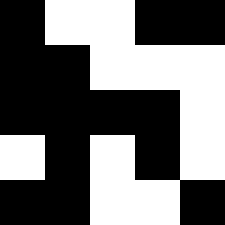[["black", "white", "white", "black", "black"], ["black", "black", "white", "white", "white"], ["black", "black", "black", "black", "white"], ["white", "black", "white", "black", "white"], ["black", "black", "white", "white", "black"]]